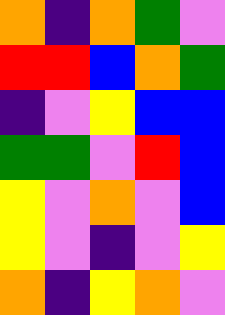[["orange", "indigo", "orange", "green", "violet"], ["red", "red", "blue", "orange", "green"], ["indigo", "violet", "yellow", "blue", "blue"], ["green", "green", "violet", "red", "blue"], ["yellow", "violet", "orange", "violet", "blue"], ["yellow", "violet", "indigo", "violet", "yellow"], ["orange", "indigo", "yellow", "orange", "violet"]]